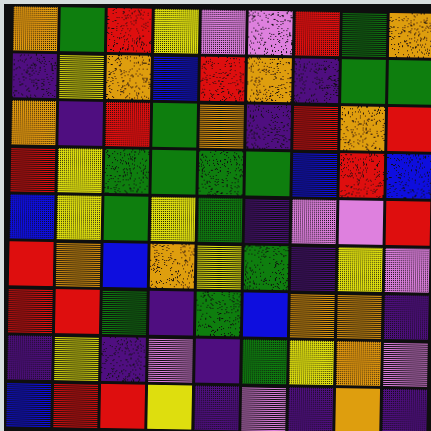[["orange", "green", "red", "yellow", "violet", "violet", "red", "green", "orange"], ["indigo", "yellow", "orange", "blue", "red", "orange", "indigo", "green", "green"], ["orange", "indigo", "red", "green", "orange", "indigo", "red", "orange", "red"], ["red", "yellow", "green", "green", "green", "green", "blue", "red", "blue"], ["blue", "yellow", "green", "yellow", "green", "indigo", "violet", "violet", "red"], ["red", "orange", "blue", "orange", "yellow", "green", "indigo", "yellow", "violet"], ["red", "red", "green", "indigo", "green", "blue", "orange", "orange", "indigo"], ["indigo", "yellow", "indigo", "violet", "indigo", "green", "yellow", "orange", "violet"], ["blue", "red", "red", "yellow", "indigo", "violet", "indigo", "orange", "indigo"]]